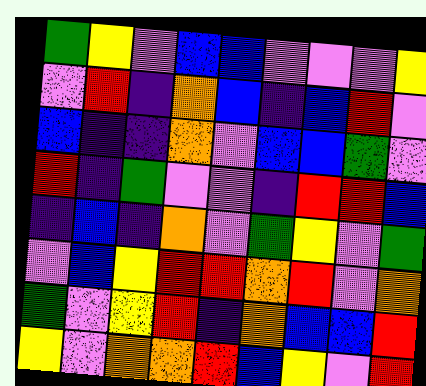[["green", "yellow", "violet", "blue", "blue", "violet", "violet", "violet", "yellow"], ["violet", "red", "indigo", "orange", "blue", "indigo", "blue", "red", "violet"], ["blue", "indigo", "indigo", "orange", "violet", "blue", "blue", "green", "violet"], ["red", "indigo", "green", "violet", "violet", "indigo", "red", "red", "blue"], ["indigo", "blue", "indigo", "orange", "violet", "green", "yellow", "violet", "green"], ["violet", "blue", "yellow", "red", "red", "orange", "red", "violet", "orange"], ["green", "violet", "yellow", "red", "indigo", "orange", "blue", "blue", "red"], ["yellow", "violet", "orange", "orange", "red", "blue", "yellow", "violet", "red"]]